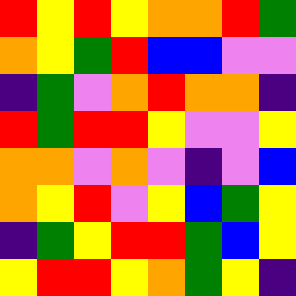[["red", "yellow", "red", "yellow", "orange", "orange", "red", "green"], ["orange", "yellow", "green", "red", "blue", "blue", "violet", "violet"], ["indigo", "green", "violet", "orange", "red", "orange", "orange", "indigo"], ["red", "green", "red", "red", "yellow", "violet", "violet", "yellow"], ["orange", "orange", "violet", "orange", "violet", "indigo", "violet", "blue"], ["orange", "yellow", "red", "violet", "yellow", "blue", "green", "yellow"], ["indigo", "green", "yellow", "red", "red", "green", "blue", "yellow"], ["yellow", "red", "red", "yellow", "orange", "green", "yellow", "indigo"]]